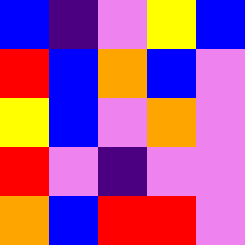[["blue", "indigo", "violet", "yellow", "blue"], ["red", "blue", "orange", "blue", "violet"], ["yellow", "blue", "violet", "orange", "violet"], ["red", "violet", "indigo", "violet", "violet"], ["orange", "blue", "red", "red", "violet"]]